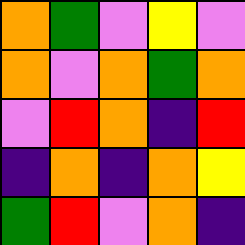[["orange", "green", "violet", "yellow", "violet"], ["orange", "violet", "orange", "green", "orange"], ["violet", "red", "orange", "indigo", "red"], ["indigo", "orange", "indigo", "orange", "yellow"], ["green", "red", "violet", "orange", "indigo"]]